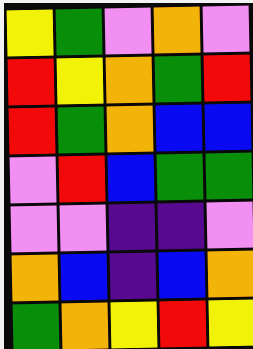[["yellow", "green", "violet", "orange", "violet"], ["red", "yellow", "orange", "green", "red"], ["red", "green", "orange", "blue", "blue"], ["violet", "red", "blue", "green", "green"], ["violet", "violet", "indigo", "indigo", "violet"], ["orange", "blue", "indigo", "blue", "orange"], ["green", "orange", "yellow", "red", "yellow"]]